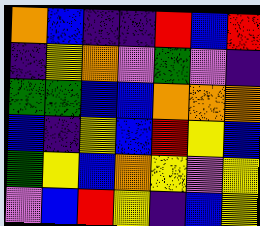[["orange", "blue", "indigo", "indigo", "red", "blue", "red"], ["indigo", "yellow", "orange", "violet", "green", "violet", "indigo"], ["green", "green", "blue", "blue", "orange", "orange", "orange"], ["blue", "indigo", "yellow", "blue", "red", "yellow", "blue"], ["green", "yellow", "blue", "orange", "yellow", "violet", "yellow"], ["violet", "blue", "red", "yellow", "indigo", "blue", "yellow"]]